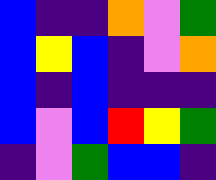[["blue", "indigo", "indigo", "orange", "violet", "green"], ["blue", "yellow", "blue", "indigo", "violet", "orange"], ["blue", "indigo", "blue", "indigo", "indigo", "indigo"], ["blue", "violet", "blue", "red", "yellow", "green"], ["indigo", "violet", "green", "blue", "blue", "indigo"]]